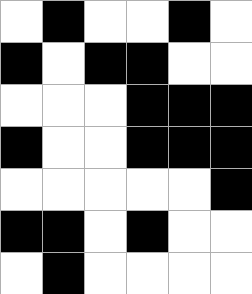[["white", "black", "white", "white", "black", "white"], ["black", "white", "black", "black", "white", "white"], ["white", "white", "white", "black", "black", "black"], ["black", "white", "white", "black", "black", "black"], ["white", "white", "white", "white", "white", "black"], ["black", "black", "white", "black", "white", "white"], ["white", "black", "white", "white", "white", "white"]]